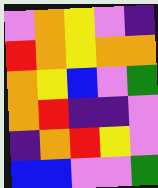[["violet", "orange", "yellow", "violet", "indigo"], ["red", "orange", "yellow", "orange", "orange"], ["orange", "yellow", "blue", "violet", "green"], ["orange", "red", "indigo", "indigo", "violet"], ["indigo", "orange", "red", "yellow", "violet"], ["blue", "blue", "violet", "violet", "green"]]